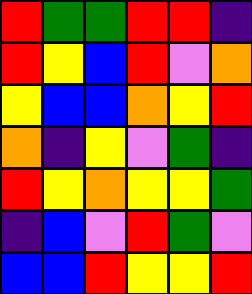[["red", "green", "green", "red", "red", "indigo"], ["red", "yellow", "blue", "red", "violet", "orange"], ["yellow", "blue", "blue", "orange", "yellow", "red"], ["orange", "indigo", "yellow", "violet", "green", "indigo"], ["red", "yellow", "orange", "yellow", "yellow", "green"], ["indigo", "blue", "violet", "red", "green", "violet"], ["blue", "blue", "red", "yellow", "yellow", "red"]]